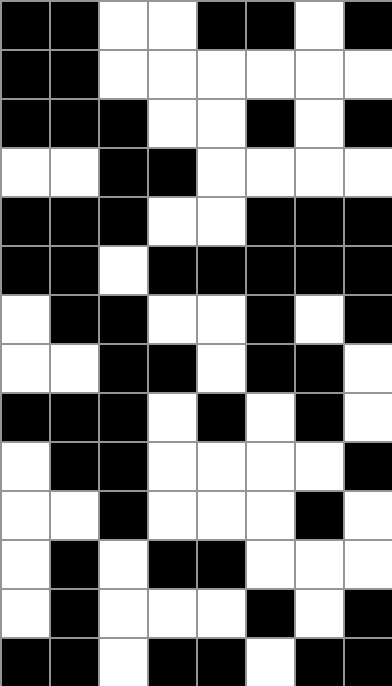[["black", "black", "white", "white", "black", "black", "white", "black"], ["black", "black", "white", "white", "white", "white", "white", "white"], ["black", "black", "black", "white", "white", "black", "white", "black"], ["white", "white", "black", "black", "white", "white", "white", "white"], ["black", "black", "black", "white", "white", "black", "black", "black"], ["black", "black", "white", "black", "black", "black", "black", "black"], ["white", "black", "black", "white", "white", "black", "white", "black"], ["white", "white", "black", "black", "white", "black", "black", "white"], ["black", "black", "black", "white", "black", "white", "black", "white"], ["white", "black", "black", "white", "white", "white", "white", "black"], ["white", "white", "black", "white", "white", "white", "black", "white"], ["white", "black", "white", "black", "black", "white", "white", "white"], ["white", "black", "white", "white", "white", "black", "white", "black"], ["black", "black", "white", "black", "black", "white", "black", "black"]]